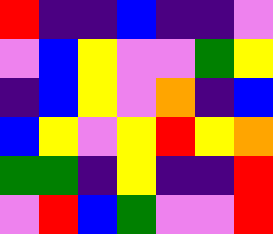[["red", "indigo", "indigo", "blue", "indigo", "indigo", "violet"], ["violet", "blue", "yellow", "violet", "violet", "green", "yellow"], ["indigo", "blue", "yellow", "violet", "orange", "indigo", "blue"], ["blue", "yellow", "violet", "yellow", "red", "yellow", "orange"], ["green", "green", "indigo", "yellow", "indigo", "indigo", "red"], ["violet", "red", "blue", "green", "violet", "violet", "red"]]